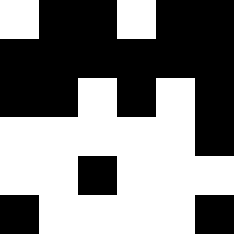[["white", "black", "black", "white", "black", "black"], ["black", "black", "black", "black", "black", "black"], ["black", "black", "white", "black", "white", "black"], ["white", "white", "white", "white", "white", "black"], ["white", "white", "black", "white", "white", "white"], ["black", "white", "white", "white", "white", "black"]]